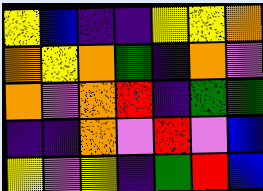[["yellow", "blue", "indigo", "indigo", "yellow", "yellow", "orange"], ["orange", "yellow", "orange", "green", "indigo", "orange", "violet"], ["orange", "violet", "orange", "red", "indigo", "green", "green"], ["indigo", "indigo", "orange", "violet", "red", "violet", "blue"], ["yellow", "violet", "yellow", "indigo", "green", "red", "blue"]]